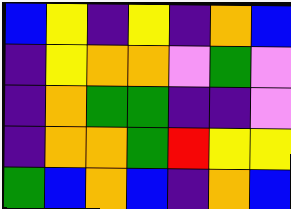[["blue", "yellow", "indigo", "yellow", "indigo", "orange", "blue"], ["indigo", "yellow", "orange", "orange", "violet", "green", "violet"], ["indigo", "orange", "green", "green", "indigo", "indigo", "violet"], ["indigo", "orange", "orange", "green", "red", "yellow", "yellow"], ["green", "blue", "orange", "blue", "indigo", "orange", "blue"]]